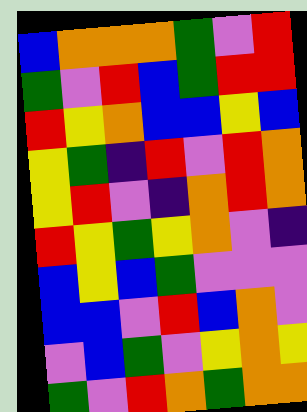[["blue", "orange", "orange", "orange", "green", "violet", "red"], ["green", "violet", "red", "blue", "green", "red", "red"], ["red", "yellow", "orange", "blue", "blue", "yellow", "blue"], ["yellow", "green", "indigo", "red", "violet", "red", "orange"], ["yellow", "red", "violet", "indigo", "orange", "red", "orange"], ["red", "yellow", "green", "yellow", "orange", "violet", "indigo"], ["blue", "yellow", "blue", "green", "violet", "violet", "violet"], ["blue", "blue", "violet", "red", "blue", "orange", "violet"], ["violet", "blue", "green", "violet", "yellow", "orange", "yellow"], ["green", "violet", "red", "orange", "green", "orange", "orange"]]